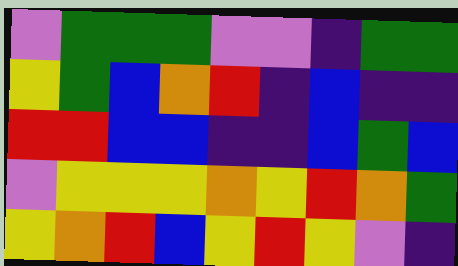[["violet", "green", "green", "green", "violet", "violet", "indigo", "green", "green"], ["yellow", "green", "blue", "orange", "red", "indigo", "blue", "indigo", "indigo"], ["red", "red", "blue", "blue", "indigo", "indigo", "blue", "green", "blue"], ["violet", "yellow", "yellow", "yellow", "orange", "yellow", "red", "orange", "green"], ["yellow", "orange", "red", "blue", "yellow", "red", "yellow", "violet", "indigo"]]